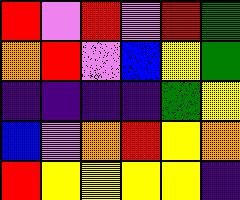[["red", "violet", "red", "violet", "red", "green"], ["orange", "red", "violet", "blue", "yellow", "green"], ["indigo", "indigo", "indigo", "indigo", "green", "yellow"], ["blue", "violet", "orange", "red", "yellow", "orange"], ["red", "yellow", "yellow", "yellow", "yellow", "indigo"]]